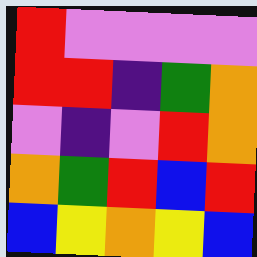[["red", "violet", "violet", "violet", "violet"], ["red", "red", "indigo", "green", "orange"], ["violet", "indigo", "violet", "red", "orange"], ["orange", "green", "red", "blue", "red"], ["blue", "yellow", "orange", "yellow", "blue"]]